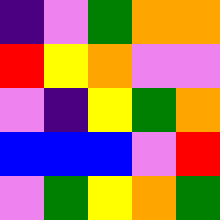[["indigo", "violet", "green", "orange", "orange"], ["red", "yellow", "orange", "violet", "violet"], ["violet", "indigo", "yellow", "green", "orange"], ["blue", "blue", "blue", "violet", "red"], ["violet", "green", "yellow", "orange", "green"]]